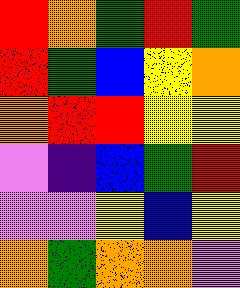[["red", "orange", "green", "red", "green"], ["red", "green", "blue", "yellow", "orange"], ["orange", "red", "red", "yellow", "yellow"], ["violet", "indigo", "blue", "green", "red"], ["violet", "violet", "yellow", "blue", "yellow"], ["orange", "green", "orange", "orange", "violet"]]